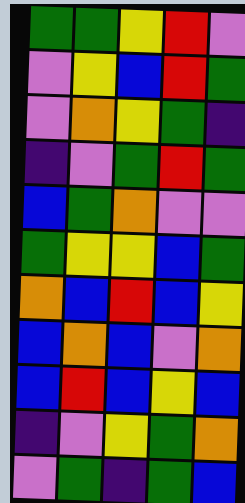[["green", "green", "yellow", "red", "violet"], ["violet", "yellow", "blue", "red", "green"], ["violet", "orange", "yellow", "green", "indigo"], ["indigo", "violet", "green", "red", "green"], ["blue", "green", "orange", "violet", "violet"], ["green", "yellow", "yellow", "blue", "green"], ["orange", "blue", "red", "blue", "yellow"], ["blue", "orange", "blue", "violet", "orange"], ["blue", "red", "blue", "yellow", "blue"], ["indigo", "violet", "yellow", "green", "orange"], ["violet", "green", "indigo", "green", "blue"]]